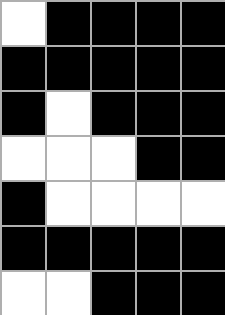[["white", "black", "black", "black", "black"], ["black", "black", "black", "black", "black"], ["black", "white", "black", "black", "black"], ["white", "white", "white", "black", "black"], ["black", "white", "white", "white", "white"], ["black", "black", "black", "black", "black"], ["white", "white", "black", "black", "black"]]